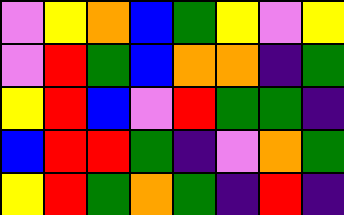[["violet", "yellow", "orange", "blue", "green", "yellow", "violet", "yellow"], ["violet", "red", "green", "blue", "orange", "orange", "indigo", "green"], ["yellow", "red", "blue", "violet", "red", "green", "green", "indigo"], ["blue", "red", "red", "green", "indigo", "violet", "orange", "green"], ["yellow", "red", "green", "orange", "green", "indigo", "red", "indigo"]]